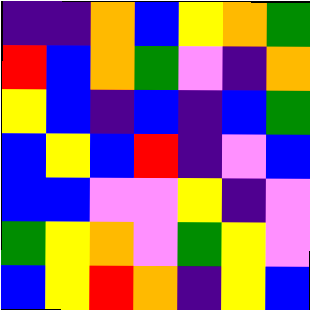[["indigo", "indigo", "orange", "blue", "yellow", "orange", "green"], ["red", "blue", "orange", "green", "violet", "indigo", "orange"], ["yellow", "blue", "indigo", "blue", "indigo", "blue", "green"], ["blue", "yellow", "blue", "red", "indigo", "violet", "blue"], ["blue", "blue", "violet", "violet", "yellow", "indigo", "violet"], ["green", "yellow", "orange", "violet", "green", "yellow", "violet"], ["blue", "yellow", "red", "orange", "indigo", "yellow", "blue"]]